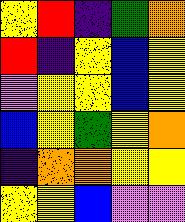[["yellow", "red", "indigo", "green", "orange"], ["red", "indigo", "yellow", "blue", "yellow"], ["violet", "yellow", "yellow", "blue", "yellow"], ["blue", "yellow", "green", "yellow", "orange"], ["indigo", "orange", "orange", "yellow", "yellow"], ["yellow", "yellow", "blue", "violet", "violet"]]